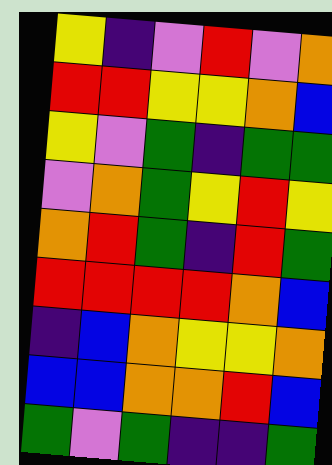[["yellow", "indigo", "violet", "red", "violet", "orange"], ["red", "red", "yellow", "yellow", "orange", "blue"], ["yellow", "violet", "green", "indigo", "green", "green"], ["violet", "orange", "green", "yellow", "red", "yellow"], ["orange", "red", "green", "indigo", "red", "green"], ["red", "red", "red", "red", "orange", "blue"], ["indigo", "blue", "orange", "yellow", "yellow", "orange"], ["blue", "blue", "orange", "orange", "red", "blue"], ["green", "violet", "green", "indigo", "indigo", "green"]]